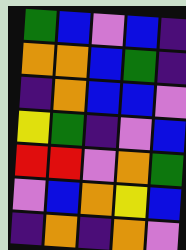[["green", "blue", "violet", "blue", "indigo"], ["orange", "orange", "blue", "green", "indigo"], ["indigo", "orange", "blue", "blue", "violet"], ["yellow", "green", "indigo", "violet", "blue"], ["red", "red", "violet", "orange", "green"], ["violet", "blue", "orange", "yellow", "blue"], ["indigo", "orange", "indigo", "orange", "violet"]]